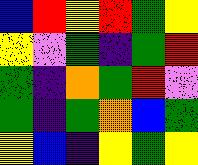[["blue", "red", "yellow", "red", "green", "yellow"], ["yellow", "violet", "green", "indigo", "green", "red"], ["green", "indigo", "orange", "green", "red", "violet"], ["green", "indigo", "green", "orange", "blue", "green"], ["yellow", "blue", "indigo", "yellow", "green", "yellow"]]